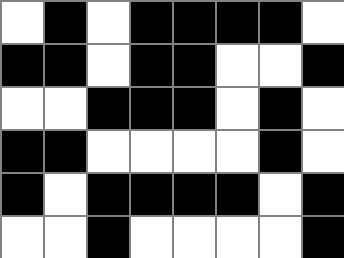[["white", "black", "white", "black", "black", "black", "black", "white"], ["black", "black", "white", "black", "black", "white", "white", "black"], ["white", "white", "black", "black", "black", "white", "black", "white"], ["black", "black", "white", "white", "white", "white", "black", "white"], ["black", "white", "black", "black", "black", "black", "white", "black"], ["white", "white", "black", "white", "white", "white", "white", "black"]]